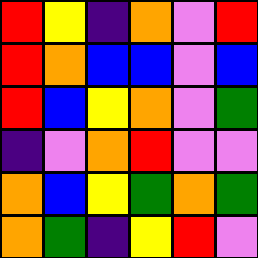[["red", "yellow", "indigo", "orange", "violet", "red"], ["red", "orange", "blue", "blue", "violet", "blue"], ["red", "blue", "yellow", "orange", "violet", "green"], ["indigo", "violet", "orange", "red", "violet", "violet"], ["orange", "blue", "yellow", "green", "orange", "green"], ["orange", "green", "indigo", "yellow", "red", "violet"]]